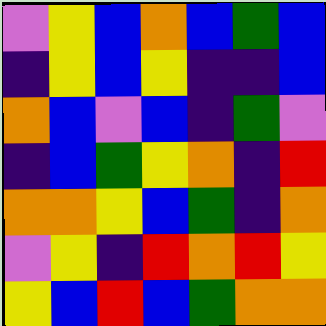[["violet", "yellow", "blue", "orange", "blue", "green", "blue"], ["indigo", "yellow", "blue", "yellow", "indigo", "indigo", "blue"], ["orange", "blue", "violet", "blue", "indigo", "green", "violet"], ["indigo", "blue", "green", "yellow", "orange", "indigo", "red"], ["orange", "orange", "yellow", "blue", "green", "indigo", "orange"], ["violet", "yellow", "indigo", "red", "orange", "red", "yellow"], ["yellow", "blue", "red", "blue", "green", "orange", "orange"]]